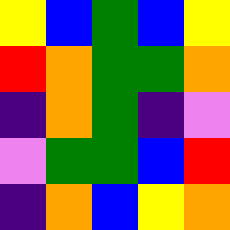[["yellow", "blue", "green", "blue", "yellow"], ["red", "orange", "green", "green", "orange"], ["indigo", "orange", "green", "indigo", "violet"], ["violet", "green", "green", "blue", "red"], ["indigo", "orange", "blue", "yellow", "orange"]]